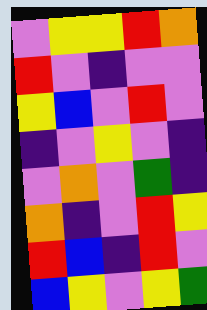[["violet", "yellow", "yellow", "red", "orange"], ["red", "violet", "indigo", "violet", "violet"], ["yellow", "blue", "violet", "red", "violet"], ["indigo", "violet", "yellow", "violet", "indigo"], ["violet", "orange", "violet", "green", "indigo"], ["orange", "indigo", "violet", "red", "yellow"], ["red", "blue", "indigo", "red", "violet"], ["blue", "yellow", "violet", "yellow", "green"]]